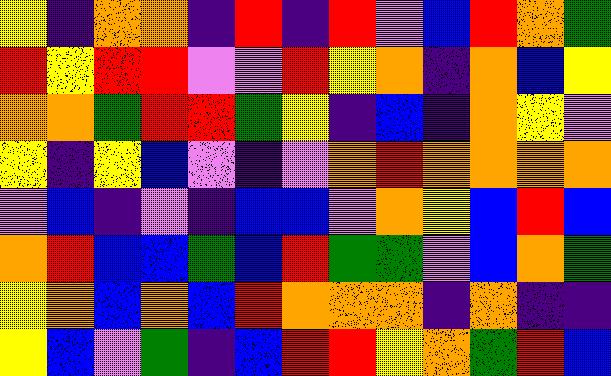[["yellow", "indigo", "orange", "orange", "indigo", "red", "indigo", "red", "violet", "blue", "red", "orange", "green"], ["red", "yellow", "red", "red", "violet", "violet", "red", "yellow", "orange", "indigo", "orange", "blue", "yellow"], ["orange", "orange", "green", "red", "red", "green", "yellow", "indigo", "blue", "indigo", "orange", "yellow", "violet"], ["yellow", "indigo", "yellow", "blue", "violet", "indigo", "violet", "orange", "red", "orange", "orange", "orange", "orange"], ["violet", "blue", "indigo", "violet", "indigo", "blue", "blue", "violet", "orange", "yellow", "blue", "red", "blue"], ["orange", "red", "blue", "blue", "green", "blue", "red", "green", "green", "violet", "blue", "orange", "green"], ["yellow", "orange", "blue", "orange", "blue", "red", "orange", "orange", "orange", "indigo", "orange", "indigo", "indigo"], ["yellow", "blue", "violet", "green", "indigo", "blue", "red", "red", "yellow", "orange", "green", "red", "blue"]]